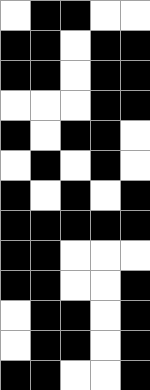[["white", "black", "black", "white", "white"], ["black", "black", "white", "black", "black"], ["black", "black", "white", "black", "black"], ["white", "white", "white", "black", "black"], ["black", "white", "black", "black", "white"], ["white", "black", "white", "black", "white"], ["black", "white", "black", "white", "black"], ["black", "black", "black", "black", "black"], ["black", "black", "white", "white", "white"], ["black", "black", "white", "white", "black"], ["white", "black", "black", "white", "black"], ["white", "black", "black", "white", "black"], ["black", "black", "white", "white", "black"]]